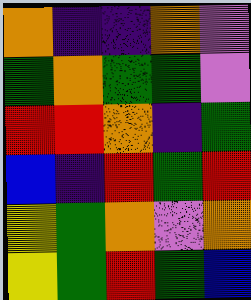[["orange", "indigo", "indigo", "orange", "violet"], ["green", "orange", "green", "green", "violet"], ["red", "red", "orange", "indigo", "green"], ["blue", "indigo", "red", "green", "red"], ["yellow", "green", "orange", "violet", "orange"], ["yellow", "green", "red", "green", "blue"]]